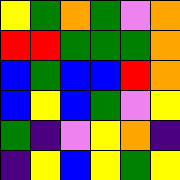[["yellow", "green", "orange", "green", "violet", "orange"], ["red", "red", "green", "green", "green", "orange"], ["blue", "green", "blue", "blue", "red", "orange"], ["blue", "yellow", "blue", "green", "violet", "yellow"], ["green", "indigo", "violet", "yellow", "orange", "indigo"], ["indigo", "yellow", "blue", "yellow", "green", "yellow"]]